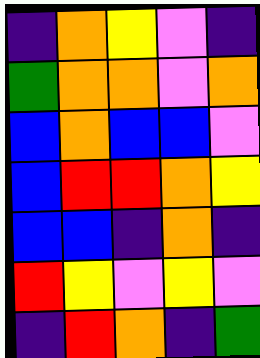[["indigo", "orange", "yellow", "violet", "indigo"], ["green", "orange", "orange", "violet", "orange"], ["blue", "orange", "blue", "blue", "violet"], ["blue", "red", "red", "orange", "yellow"], ["blue", "blue", "indigo", "orange", "indigo"], ["red", "yellow", "violet", "yellow", "violet"], ["indigo", "red", "orange", "indigo", "green"]]